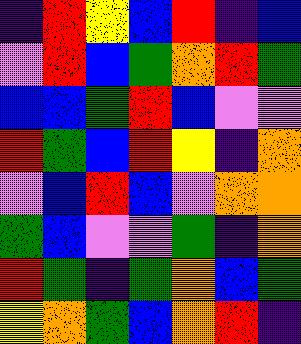[["indigo", "red", "yellow", "blue", "red", "indigo", "blue"], ["violet", "red", "blue", "green", "orange", "red", "green"], ["blue", "blue", "green", "red", "blue", "violet", "violet"], ["red", "green", "blue", "red", "yellow", "indigo", "orange"], ["violet", "blue", "red", "blue", "violet", "orange", "orange"], ["green", "blue", "violet", "violet", "green", "indigo", "orange"], ["red", "green", "indigo", "green", "orange", "blue", "green"], ["yellow", "orange", "green", "blue", "orange", "red", "indigo"]]